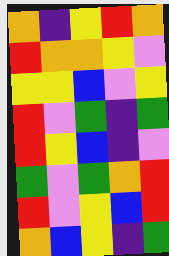[["orange", "indigo", "yellow", "red", "orange"], ["red", "orange", "orange", "yellow", "violet"], ["yellow", "yellow", "blue", "violet", "yellow"], ["red", "violet", "green", "indigo", "green"], ["red", "yellow", "blue", "indigo", "violet"], ["green", "violet", "green", "orange", "red"], ["red", "violet", "yellow", "blue", "red"], ["orange", "blue", "yellow", "indigo", "green"]]